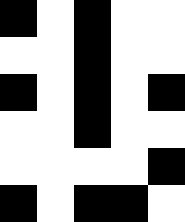[["black", "white", "black", "white", "white"], ["white", "white", "black", "white", "white"], ["black", "white", "black", "white", "black"], ["white", "white", "black", "white", "white"], ["white", "white", "white", "white", "black"], ["black", "white", "black", "black", "white"]]